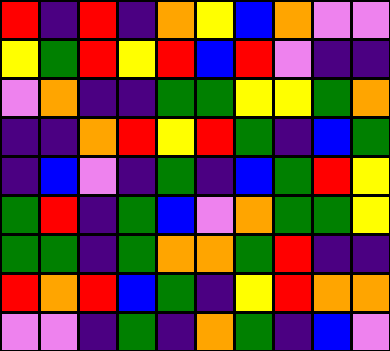[["red", "indigo", "red", "indigo", "orange", "yellow", "blue", "orange", "violet", "violet"], ["yellow", "green", "red", "yellow", "red", "blue", "red", "violet", "indigo", "indigo"], ["violet", "orange", "indigo", "indigo", "green", "green", "yellow", "yellow", "green", "orange"], ["indigo", "indigo", "orange", "red", "yellow", "red", "green", "indigo", "blue", "green"], ["indigo", "blue", "violet", "indigo", "green", "indigo", "blue", "green", "red", "yellow"], ["green", "red", "indigo", "green", "blue", "violet", "orange", "green", "green", "yellow"], ["green", "green", "indigo", "green", "orange", "orange", "green", "red", "indigo", "indigo"], ["red", "orange", "red", "blue", "green", "indigo", "yellow", "red", "orange", "orange"], ["violet", "violet", "indigo", "green", "indigo", "orange", "green", "indigo", "blue", "violet"]]